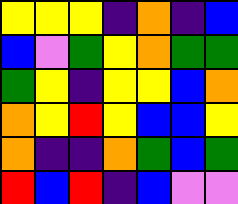[["yellow", "yellow", "yellow", "indigo", "orange", "indigo", "blue"], ["blue", "violet", "green", "yellow", "orange", "green", "green"], ["green", "yellow", "indigo", "yellow", "yellow", "blue", "orange"], ["orange", "yellow", "red", "yellow", "blue", "blue", "yellow"], ["orange", "indigo", "indigo", "orange", "green", "blue", "green"], ["red", "blue", "red", "indigo", "blue", "violet", "violet"]]